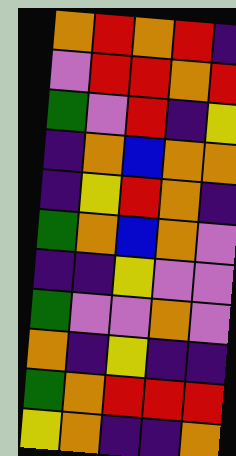[["orange", "red", "orange", "red", "indigo"], ["violet", "red", "red", "orange", "red"], ["green", "violet", "red", "indigo", "yellow"], ["indigo", "orange", "blue", "orange", "orange"], ["indigo", "yellow", "red", "orange", "indigo"], ["green", "orange", "blue", "orange", "violet"], ["indigo", "indigo", "yellow", "violet", "violet"], ["green", "violet", "violet", "orange", "violet"], ["orange", "indigo", "yellow", "indigo", "indigo"], ["green", "orange", "red", "red", "red"], ["yellow", "orange", "indigo", "indigo", "orange"]]